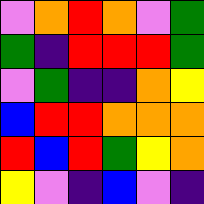[["violet", "orange", "red", "orange", "violet", "green"], ["green", "indigo", "red", "red", "red", "green"], ["violet", "green", "indigo", "indigo", "orange", "yellow"], ["blue", "red", "red", "orange", "orange", "orange"], ["red", "blue", "red", "green", "yellow", "orange"], ["yellow", "violet", "indigo", "blue", "violet", "indigo"]]